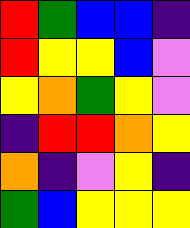[["red", "green", "blue", "blue", "indigo"], ["red", "yellow", "yellow", "blue", "violet"], ["yellow", "orange", "green", "yellow", "violet"], ["indigo", "red", "red", "orange", "yellow"], ["orange", "indigo", "violet", "yellow", "indigo"], ["green", "blue", "yellow", "yellow", "yellow"]]